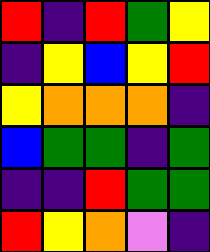[["red", "indigo", "red", "green", "yellow"], ["indigo", "yellow", "blue", "yellow", "red"], ["yellow", "orange", "orange", "orange", "indigo"], ["blue", "green", "green", "indigo", "green"], ["indigo", "indigo", "red", "green", "green"], ["red", "yellow", "orange", "violet", "indigo"]]